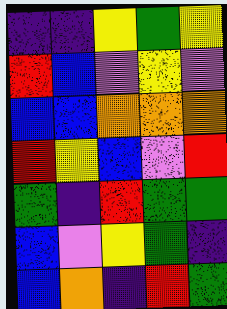[["indigo", "indigo", "yellow", "green", "yellow"], ["red", "blue", "violet", "yellow", "violet"], ["blue", "blue", "orange", "orange", "orange"], ["red", "yellow", "blue", "violet", "red"], ["green", "indigo", "red", "green", "green"], ["blue", "violet", "yellow", "green", "indigo"], ["blue", "orange", "indigo", "red", "green"]]